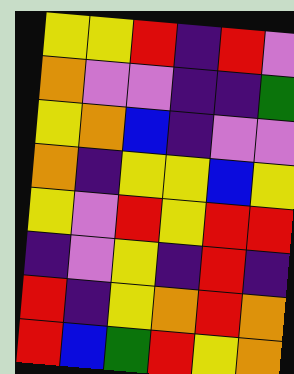[["yellow", "yellow", "red", "indigo", "red", "violet"], ["orange", "violet", "violet", "indigo", "indigo", "green"], ["yellow", "orange", "blue", "indigo", "violet", "violet"], ["orange", "indigo", "yellow", "yellow", "blue", "yellow"], ["yellow", "violet", "red", "yellow", "red", "red"], ["indigo", "violet", "yellow", "indigo", "red", "indigo"], ["red", "indigo", "yellow", "orange", "red", "orange"], ["red", "blue", "green", "red", "yellow", "orange"]]